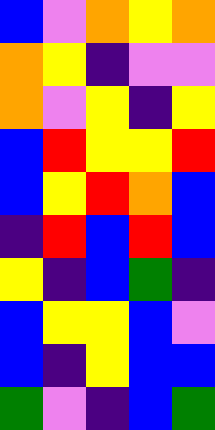[["blue", "violet", "orange", "yellow", "orange"], ["orange", "yellow", "indigo", "violet", "violet"], ["orange", "violet", "yellow", "indigo", "yellow"], ["blue", "red", "yellow", "yellow", "red"], ["blue", "yellow", "red", "orange", "blue"], ["indigo", "red", "blue", "red", "blue"], ["yellow", "indigo", "blue", "green", "indigo"], ["blue", "yellow", "yellow", "blue", "violet"], ["blue", "indigo", "yellow", "blue", "blue"], ["green", "violet", "indigo", "blue", "green"]]